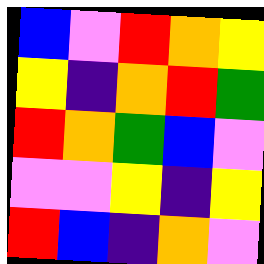[["blue", "violet", "red", "orange", "yellow"], ["yellow", "indigo", "orange", "red", "green"], ["red", "orange", "green", "blue", "violet"], ["violet", "violet", "yellow", "indigo", "yellow"], ["red", "blue", "indigo", "orange", "violet"]]